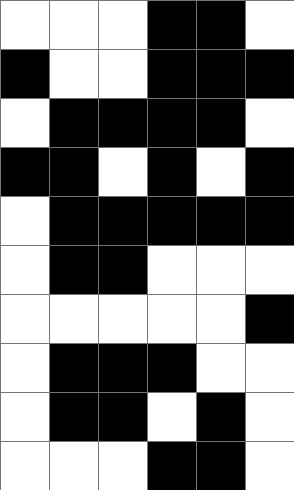[["white", "white", "white", "black", "black", "white"], ["black", "white", "white", "black", "black", "black"], ["white", "black", "black", "black", "black", "white"], ["black", "black", "white", "black", "white", "black"], ["white", "black", "black", "black", "black", "black"], ["white", "black", "black", "white", "white", "white"], ["white", "white", "white", "white", "white", "black"], ["white", "black", "black", "black", "white", "white"], ["white", "black", "black", "white", "black", "white"], ["white", "white", "white", "black", "black", "white"]]